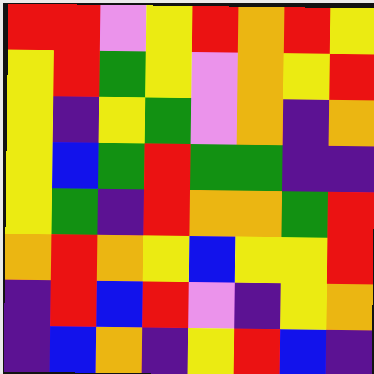[["red", "red", "violet", "yellow", "red", "orange", "red", "yellow"], ["yellow", "red", "green", "yellow", "violet", "orange", "yellow", "red"], ["yellow", "indigo", "yellow", "green", "violet", "orange", "indigo", "orange"], ["yellow", "blue", "green", "red", "green", "green", "indigo", "indigo"], ["yellow", "green", "indigo", "red", "orange", "orange", "green", "red"], ["orange", "red", "orange", "yellow", "blue", "yellow", "yellow", "red"], ["indigo", "red", "blue", "red", "violet", "indigo", "yellow", "orange"], ["indigo", "blue", "orange", "indigo", "yellow", "red", "blue", "indigo"]]